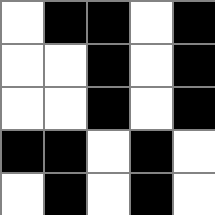[["white", "black", "black", "white", "black"], ["white", "white", "black", "white", "black"], ["white", "white", "black", "white", "black"], ["black", "black", "white", "black", "white"], ["white", "black", "white", "black", "white"]]